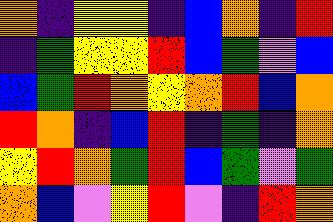[["orange", "indigo", "yellow", "yellow", "indigo", "blue", "orange", "indigo", "red"], ["indigo", "green", "yellow", "yellow", "red", "blue", "green", "violet", "blue"], ["blue", "green", "red", "orange", "yellow", "orange", "red", "blue", "orange"], ["red", "orange", "indigo", "blue", "red", "indigo", "green", "indigo", "orange"], ["yellow", "red", "orange", "green", "red", "blue", "green", "violet", "green"], ["orange", "blue", "violet", "yellow", "red", "violet", "indigo", "red", "orange"]]